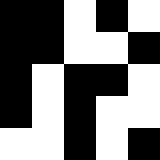[["black", "black", "white", "black", "white"], ["black", "black", "white", "white", "black"], ["black", "white", "black", "black", "white"], ["black", "white", "black", "white", "white"], ["white", "white", "black", "white", "black"]]